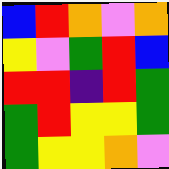[["blue", "red", "orange", "violet", "orange"], ["yellow", "violet", "green", "red", "blue"], ["red", "red", "indigo", "red", "green"], ["green", "red", "yellow", "yellow", "green"], ["green", "yellow", "yellow", "orange", "violet"]]